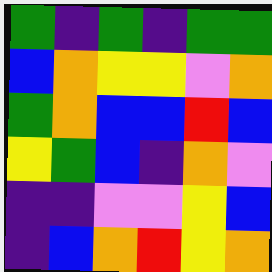[["green", "indigo", "green", "indigo", "green", "green"], ["blue", "orange", "yellow", "yellow", "violet", "orange"], ["green", "orange", "blue", "blue", "red", "blue"], ["yellow", "green", "blue", "indigo", "orange", "violet"], ["indigo", "indigo", "violet", "violet", "yellow", "blue"], ["indigo", "blue", "orange", "red", "yellow", "orange"]]